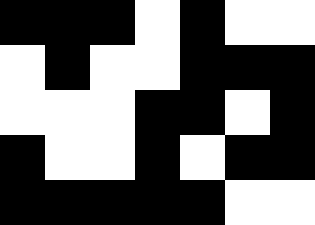[["black", "black", "black", "white", "black", "white", "white"], ["white", "black", "white", "white", "black", "black", "black"], ["white", "white", "white", "black", "black", "white", "black"], ["black", "white", "white", "black", "white", "black", "black"], ["black", "black", "black", "black", "black", "white", "white"]]